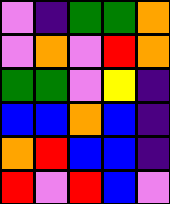[["violet", "indigo", "green", "green", "orange"], ["violet", "orange", "violet", "red", "orange"], ["green", "green", "violet", "yellow", "indigo"], ["blue", "blue", "orange", "blue", "indigo"], ["orange", "red", "blue", "blue", "indigo"], ["red", "violet", "red", "blue", "violet"]]